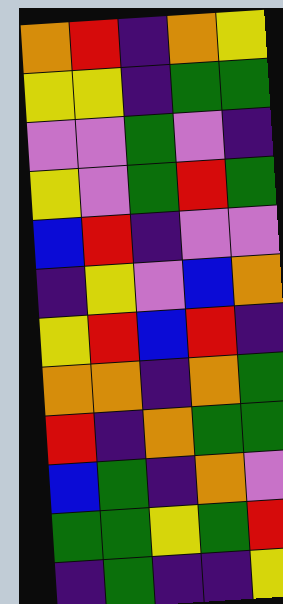[["orange", "red", "indigo", "orange", "yellow"], ["yellow", "yellow", "indigo", "green", "green"], ["violet", "violet", "green", "violet", "indigo"], ["yellow", "violet", "green", "red", "green"], ["blue", "red", "indigo", "violet", "violet"], ["indigo", "yellow", "violet", "blue", "orange"], ["yellow", "red", "blue", "red", "indigo"], ["orange", "orange", "indigo", "orange", "green"], ["red", "indigo", "orange", "green", "green"], ["blue", "green", "indigo", "orange", "violet"], ["green", "green", "yellow", "green", "red"], ["indigo", "green", "indigo", "indigo", "yellow"]]